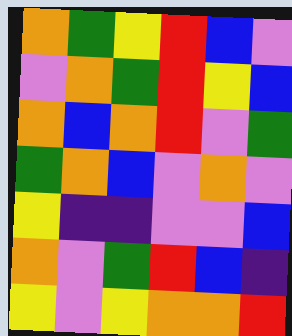[["orange", "green", "yellow", "red", "blue", "violet"], ["violet", "orange", "green", "red", "yellow", "blue"], ["orange", "blue", "orange", "red", "violet", "green"], ["green", "orange", "blue", "violet", "orange", "violet"], ["yellow", "indigo", "indigo", "violet", "violet", "blue"], ["orange", "violet", "green", "red", "blue", "indigo"], ["yellow", "violet", "yellow", "orange", "orange", "red"]]